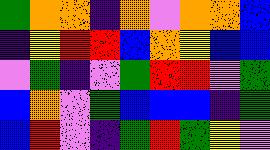[["green", "orange", "orange", "indigo", "orange", "violet", "orange", "orange", "blue"], ["indigo", "yellow", "red", "red", "blue", "orange", "yellow", "blue", "blue"], ["violet", "green", "indigo", "violet", "green", "red", "red", "violet", "green"], ["blue", "orange", "violet", "green", "blue", "blue", "blue", "indigo", "green"], ["blue", "red", "violet", "indigo", "green", "red", "green", "yellow", "violet"]]